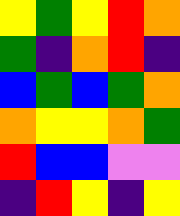[["yellow", "green", "yellow", "red", "orange"], ["green", "indigo", "orange", "red", "indigo"], ["blue", "green", "blue", "green", "orange"], ["orange", "yellow", "yellow", "orange", "green"], ["red", "blue", "blue", "violet", "violet"], ["indigo", "red", "yellow", "indigo", "yellow"]]